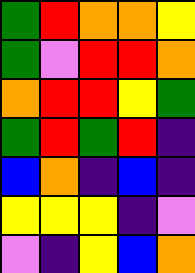[["green", "red", "orange", "orange", "yellow"], ["green", "violet", "red", "red", "orange"], ["orange", "red", "red", "yellow", "green"], ["green", "red", "green", "red", "indigo"], ["blue", "orange", "indigo", "blue", "indigo"], ["yellow", "yellow", "yellow", "indigo", "violet"], ["violet", "indigo", "yellow", "blue", "orange"]]